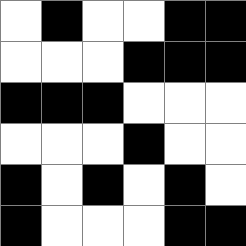[["white", "black", "white", "white", "black", "black"], ["white", "white", "white", "black", "black", "black"], ["black", "black", "black", "white", "white", "white"], ["white", "white", "white", "black", "white", "white"], ["black", "white", "black", "white", "black", "white"], ["black", "white", "white", "white", "black", "black"]]